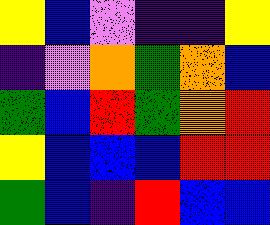[["yellow", "blue", "violet", "indigo", "indigo", "yellow"], ["indigo", "violet", "orange", "green", "orange", "blue"], ["green", "blue", "red", "green", "orange", "red"], ["yellow", "blue", "blue", "blue", "red", "red"], ["green", "blue", "indigo", "red", "blue", "blue"]]